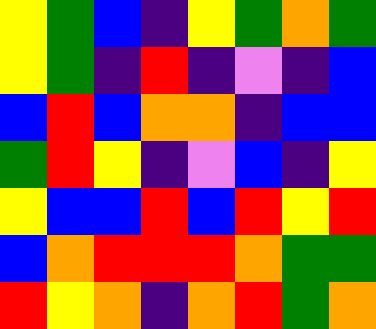[["yellow", "green", "blue", "indigo", "yellow", "green", "orange", "green"], ["yellow", "green", "indigo", "red", "indigo", "violet", "indigo", "blue"], ["blue", "red", "blue", "orange", "orange", "indigo", "blue", "blue"], ["green", "red", "yellow", "indigo", "violet", "blue", "indigo", "yellow"], ["yellow", "blue", "blue", "red", "blue", "red", "yellow", "red"], ["blue", "orange", "red", "red", "red", "orange", "green", "green"], ["red", "yellow", "orange", "indigo", "orange", "red", "green", "orange"]]